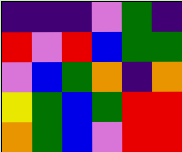[["indigo", "indigo", "indigo", "violet", "green", "indigo"], ["red", "violet", "red", "blue", "green", "green"], ["violet", "blue", "green", "orange", "indigo", "orange"], ["yellow", "green", "blue", "green", "red", "red"], ["orange", "green", "blue", "violet", "red", "red"]]